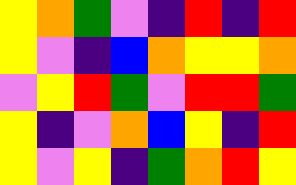[["yellow", "orange", "green", "violet", "indigo", "red", "indigo", "red"], ["yellow", "violet", "indigo", "blue", "orange", "yellow", "yellow", "orange"], ["violet", "yellow", "red", "green", "violet", "red", "red", "green"], ["yellow", "indigo", "violet", "orange", "blue", "yellow", "indigo", "red"], ["yellow", "violet", "yellow", "indigo", "green", "orange", "red", "yellow"]]